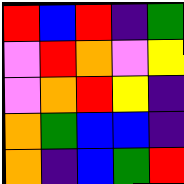[["red", "blue", "red", "indigo", "green"], ["violet", "red", "orange", "violet", "yellow"], ["violet", "orange", "red", "yellow", "indigo"], ["orange", "green", "blue", "blue", "indigo"], ["orange", "indigo", "blue", "green", "red"]]